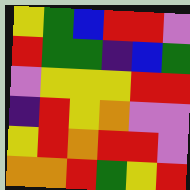[["yellow", "green", "blue", "red", "red", "violet"], ["red", "green", "green", "indigo", "blue", "green"], ["violet", "yellow", "yellow", "yellow", "red", "red"], ["indigo", "red", "yellow", "orange", "violet", "violet"], ["yellow", "red", "orange", "red", "red", "violet"], ["orange", "orange", "red", "green", "yellow", "red"]]